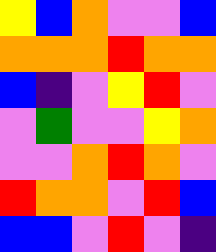[["yellow", "blue", "orange", "violet", "violet", "blue"], ["orange", "orange", "orange", "red", "orange", "orange"], ["blue", "indigo", "violet", "yellow", "red", "violet"], ["violet", "green", "violet", "violet", "yellow", "orange"], ["violet", "violet", "orange", "red", "orange", "violet"], ["red", "orange", "orange", "violet", "red", "blue"], ["blue", "blue", "violet", "red", "violet", "indigo"]]